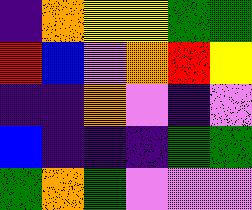[["indigo", "orange", "yellow", "yellow", "green", "green"], ["red", "blue", "violet", "orange", "red", "yellow"], ["indigo", "indigo", "orange", "violet", "indigo", "violet"], ["blue", "indigo", "indigo", "indigo", "green", "green"], ["green", "orange", "green", "violet", "violet", "violet"]]